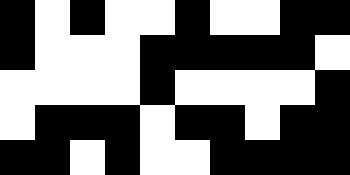[["black", "white", "black", "white", "white", "black", "white", "white", "black", "black"], ["black", "white", "white", "white", "black", "black", "black", "black", "black", "white"], ["white", "white", "white", "white", "black", "white", "white", "white", "white", "black"], ["white", "black", "black", "black", "white", "black", "black", "white", "black", "black"], ["black", "black", "white", "black", "white", "white", "black", "black", "black", "black"]]